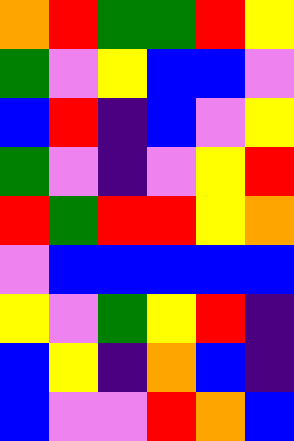[["orange", "red", "green", "green", "red", "yellow"], ["green", "violet", "yellow", "blue", "blue", "violet"], ["blue", "red", "indigo", "blue", "violet", "yellow"], ["green", "violet", "indigo", "violet", "yellow", "red"], ["red", "green", "red", "red", "yellow", "orange"], ["violet", "blue", "blue", "blue", "blue", "blue"], ["yellow", "violet", "green", "yellow", "red", "indigo"], ["blue", "yellow", "indigo", "orange", "blue", "indigo"], ["blue", "violet", "violet", "red", "orange", "blue"]]